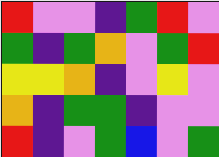[["red", "violet", "violet", "indigo", "green", "red", "violet"], ["green", "indigo", "green", "orange", "violet", "green", "red"], ["yellow", "yellow", "orange", "indigo", "violet", "yellow", "violet"], ["orange", "indigo", "green", "green", "indigo", "violet", "violet"], ["red", "indigo", "violet", "green", "blue", "violet", "green"]]